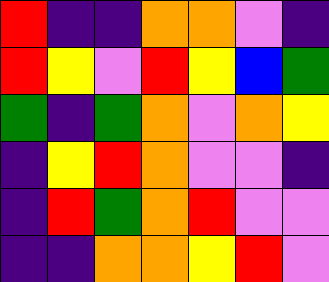[["red", "indigo", "indigo", "orange", "orange", "violet", "indigo"], ["red", "yellow", "violet", "red", "yellow", "blue", "green"], ["green", "indigo", "green", "orange", "violet", "orange", "yellow"], ["indigo", "yellow", "red", "orange", "violet", "violet", "indigo"], ["indigo", "red", "green", "orange", "red", "violet", "violet"], ["indigo", "indigo", "orange", "orange", "yellow", "red", "violet"]]